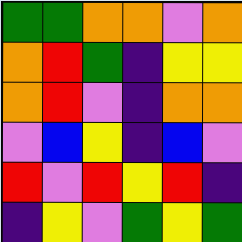[["green", "green", "orange", "orange", "violet", "orange"], ["orange", "red", "green", "indigo", "yellow", "yellow"], ["orange", "red", "violet", "indigo", "orange", "orange"], ["violet", "blue", "yellow", "indigo", "blue", "violet"], ["red", "violet", "red", "yellow", "red", "indigo"], ["indigo", "yellow", "violet", "green", "yellow", "green"]]